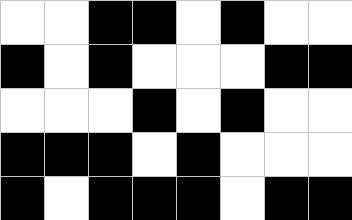[["white", "white", "black", "black", "white", "black", "white", "white"], ["black", "white", "black", "white", "white", "white", "black", "black"], ["white", "white", "white", "black", "white", "black", "white", "white"], ["black", "black", "black", "white", "black", "white", "white", "white"], ["black", "white", "black", "black", "black", "white", "black", "black"]]